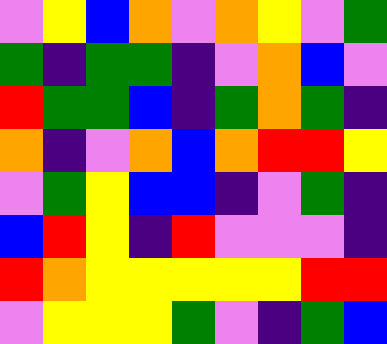[["violet", "yellow", "blue", "orange", "violet", "orange", "yellow", "violet", "green"], ["green", "indigo", "green", "green", "indigo", "violet", "orange", "blue", "violet"], ["red", "green", "green", "blue", "indigo", "green", "orange", "green", "indigo"], ["orange", "indigo", "violet", "orange", "blue", "orange", "red", "red", "yellow"], ["violet", "green", "yellow", "blue", "blue", "indigo", "violet", "green", "indigo"], ["blue", "red", "yellow", "indigo", "red", "violet", "violet", "violet", "indigo"], ["red", "orange", "yellow", "yellow", "yellow", "yellow", "yellow", "red", "red"], ["violet", "yellow", "yellow", "yellow", "green", "violet", "indigo", "green", "blue"]]